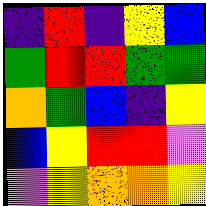[["indigo", "red", "indigo", "yellow", "blue"], ["green", "red", "red", "green", "green"], ["orange", "green", "blue", "indigo", "yellow"], ["blue", "yellow", "red", "red", "violet"], ["violet", "yellow", "orange", "orange", "yellow"]]